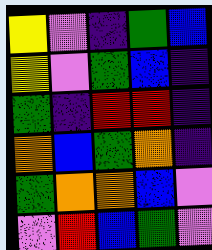[["yellow", "violet", "indigo", "green", "blue"], ["yellow", "violet", "green", "blue", "indigo"], ["green", "indigo", "red", "red", "indigo"], ["orange", "blue", "green", "orange", "indigo"], ["green", "orange", "orange", "blue", "violet"], ["violet", "red", "blue", "green", "violet"]]